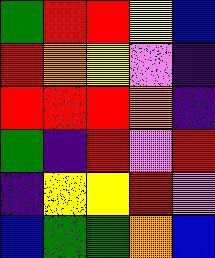[["green", "red", "red", "yellow", "blue"], ["red", "orange", "yellow", "violet", "indigo"], ["red", "red", "red", "orange", "indigo"], ["green", "indigo", "red", "violet", "red"], ["indigo", "yellow", "yellow", "red", "violet"], ["blue", "green", "green", "orange", "blue"]]